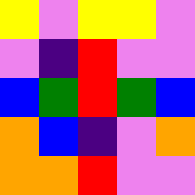[["yellow", "violet", "yellow", "yellow", "violet"], ["violet", "indigo", "red", "violet", "violet"], ["blue", "green", "red", "green", "blue"], ["orange", "blue", "indigo", "violet", "orange"], ["orange", "orange", "red", "violet", "violet"]]